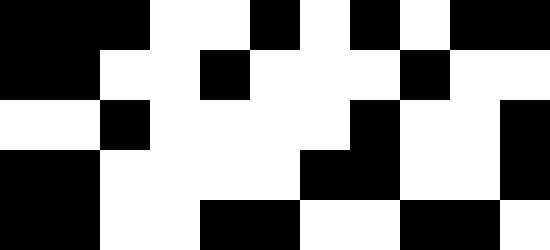[["black", "black", "black", "white", "white", "black", "white", "black", "white", "black", "black"], ["black", "black", "white", "white", "black", "white", "white", "white", "black", "white", "white"], ["white", "white", "black", "white", "white", "white", "white", "black", "white", "white", "black"], ["black", "black", "white", "white", "white", "white", "black", "black", "white", "white", "black"], ["black", "black", "white", "white", "black", "black", "white", "white", "black", "black", "white"]]